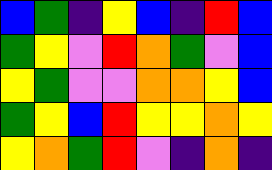[["blue", "green", "indigo", "yellow", "blue", "indigo", "red", "blue"], ["green", "yellow", "violet", "red", "orange", "green", "violet", "blue"], ["yellow", "green", "violet", "violet", "orange", "orange", "yellow", "blue"], ["green", "yellow", "blue", "red", "yellow", "yellow", "orange", "yellow"], ["yellow", "orange", "green", "red", "violet", "indigo", "orange", "indigo"]]